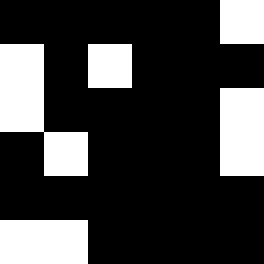[["black", "black", "black", "black", "black", "white"], ["white", "black", "white", "black", "black", "black"], ["white", "black", "black", "black", "black", "white"], ["black", "white", "black", "black", "black", "white"], ["black", "black", "black", "black", "black", "black"], ["white", "white", "black", "black", "black", "black"]]